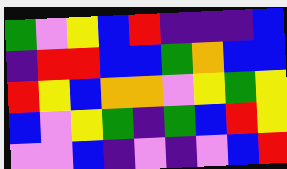[["green", "violet", "yellow", "blue", "red", "indigo", "indigo", "indigo", "blue"], ["indigo", "red", "red", "blue", "blue", "green", "orange", "blue", "blue"], ["red", "yellow", "blue", "orange", "orange", "violet", "yellow", "green", "yellow"], ["blue", "violet", "yellow", "green", "indigo", "green", "blue", "red", "yellow"], ["violet", "violet", "blue", "indigo", "violet", "indigo", "violet", "blue", "red"]]